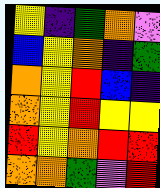[["yellow", "indigo", "green", "orange", "violet"], ["blue", "yellow", "orange", "indigo", "green"], ["orange", "yellow", "red", "blue", "indigo"], ["orange", "yellow", "red", "yellow", "yellow"], ["red", "yellow", "orange", "red", "red"], ["orange", "orange", "green", "violet", "red"]]